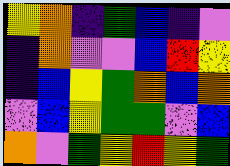[["yellow", "orange", "indigo", "green", "blue", "indigo", "violet"], ["indigo", "orange", "violet", "violet", "blue", "red", "yellow"], ["indigo", "blue", "yellow", "green", "orange", "blue", "orange"], ["violet", "blue", "yellow", "green", "green", "violet", "blue"], ["orange", "violet", "green", "yellow", "red", "yellow", "green"]]